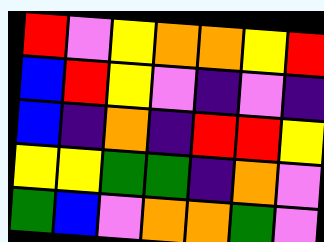[["red", "violet", "yellow", "orange", "orange", "yellow", "red"], ["blue", "red", "yellow", "violet", "indigo", "violet", "indigo"], ["blue", "indigo", "orange", "indigo", "red", "red", "yellow"], ["yellow", "yellow", "green", "green", "indigo", "orange", "violet"], ["green", "blue", "violet", "orange", "orange", "green", "violet"]]